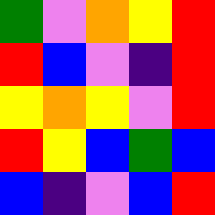[["green", "violet", "orange", "yellow", "red"], ["red", "blue", "violet", "indigo", "red"], ["yellow", "orange", "yellow", "violet", "red"], ["red", "yellow", "blue", "green", "blue"], ["blue", "indigo", "violet", "blue", "red"]]